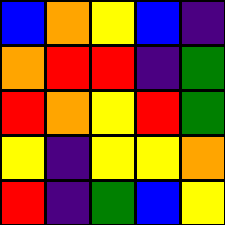[["blue", "orange", "yellow", "blue", "indigo"], ["orange", "red", "red", "indigo", "green"], ["red", "orange", "yellow", "red", "green"], ["yellow", "indigo", "yellow", "yellow", "orange"], ["red", "indigo", "green", "blue", "yellow"]]